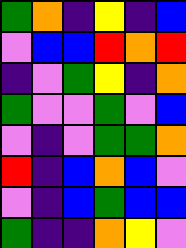[["green", "orange", "indigo", "yellow", "indigo", "blue"], ["violet", "blue", "blue", "red", "orange", "red"], ["indigo", "violet", "green", "yellow", "indigo", "orange"], ["green", "violet", "violet", "green", "violet", "blue"], ["violet", "indigo", "violet", "green", "green", "orange"], ["red", "indigo", "blue", "orange", "blue", "violet"], ["violet", "indigo", "blue", "green", "blue", "blue"], ["green", "indigo", "indigo", "orange", "yellow", "violet"]]